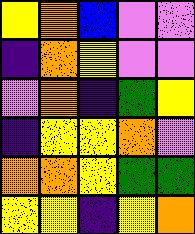[["yellow", "orange", "blue", "violet", "violet"], ["indigo", "orange", "yellow", "violet", "violet"], ["violet", "orange", "indigo", "green", "yellow"], ["indigo", "yellow", "yellow", "orange", "violet"], ["orange", "orange", "yellow", "green", "green"], ["yellow", "yellow", "indigo", "yellow", "orange"]]